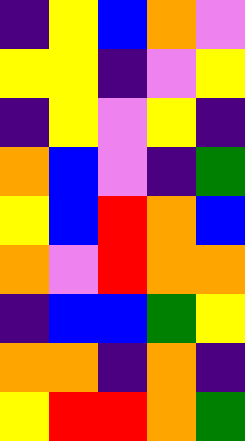[["indigo", "yellow", "blue", "orange", "violet"], ["yellow", "yellow", "indigo", "violet", "yellow"], ["indigo", "yellow", "violet", "yellow", "indigo"], ["orange", "blue", "violet", "indigo", "green"], ["yellow", "blue", "red", "orange", "blue"], ["orange", "violet", "red", "orange", "orange"], ["indigo", "blue", "blue", "green", "yellow"], ["orange", "orange", "indigo", "orange", "indigo"], ["yellow", "red", "red", "orange", "green"]]